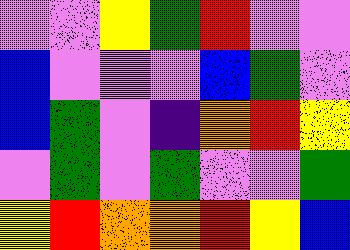[["violet", "violet", "yellow", "green", "red", "violet", "violet"], ["blue", "violet", "violet", "violet", "blue", "green", "violet"], ["blue", "green", "violet", "indigo", "orange", "red", "yellow"], ["violet", "green", "violet", "green", "violet", "violet", "green"], ["yellow", "red", "orange", "orange", "red", "yellow", "blue"]]